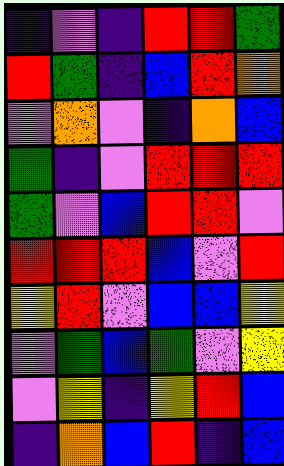[["indigo", "violet", "indigo", "red", "red", "green"], ["red", "green", "indigo", "blue", "red", "orange"], ["violet", "orange", "violet", "indigo", "orange", "blue"], ["green", "indigo", "violet", "red", "red", "red"], ["green", "violet", "blue", "red", "red", "violet"], ["red", "red", "red", "blue", "violet", "red"], ["yellow", "red", "violet", "blue", "blue", "yellow"], ["violet", "green", "blue", "green", "violet", "yellow"], ["violet", "yellow", "indigo", "yellow", "red", "blue"], ["indigo", "orange", "blue", "red", "indigo", "blue"]]